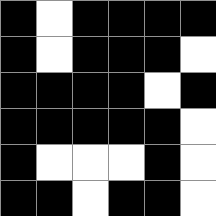[["black", "white", "black", "black", "black", "black"], ["black", "white", "black", "black", "black", "white"], ["black", "black", "black", "black", "white", "black"], ["black", "black", "black", "black", "black", "white"], ["black", "white", "white", "white", "black", "white"], ["black", "black", "white", "black", "black", "white"]]